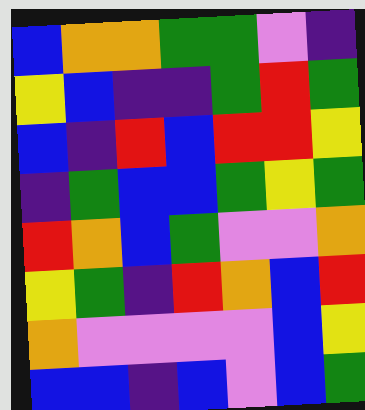[["blue", "orange", "orange", "green", "green", "violet", "indigo"], ["yellow", "blue", "indigo", "indigo", "green", "red", "green"], ["blue", "indigo", "red", "blue", "red", "red", "yellow"], ["indigo", "green", "blue", "blue", "green", "yellow", "green"], ["red", "orange", "blue", "green", "violet", "violet", "orange"], ["yellow", "green", "indigo", "red", "orange", "blue", "red"], ["orange", "violet", "violet", "violet", "violet", "blue", "yellow"], ["blue", "blue", "indigo", "blue", "violet", "blue", "green"]]